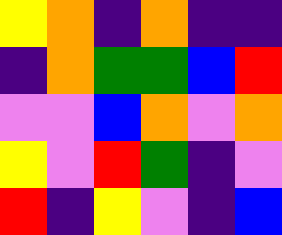[["yellow", "orange", "indigo", "orange", "indigo", "indigo"], ["indigo", "orange", "green", "green", "blue", "red"], ["violet", "violet", "blue", "orange", "violet", "orange"], ["yellow", "violet", "red", "green", "indigo", "violet"], ["red", "indigo", "yellow", "violet", "indigo", "blue"]]